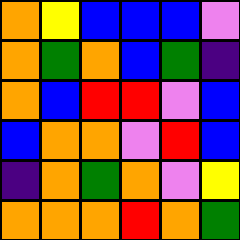[["orange", "yellow", "blue", "blue", "blue", "violet"], ["orange", "green", "orange", "blue", "green", "indigo"], ["orange", "blue", "red", "red", "violet", "blue"], ["blue", "orange", "orange", "violet", "red", "blue"], ["indigo", "orange", "green", "orange", "violet", "yellow"], ["orange", "orange", "orange", "red", "orange", "green"]]